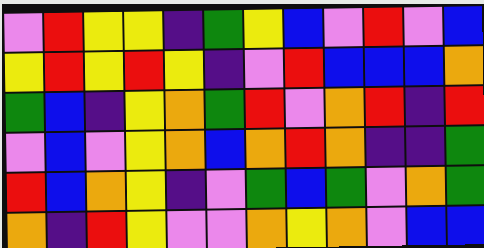[["violet", "red", "yellow", "yellow", "indigo", "green", "yellow", "blue", "violet", "red", "violet", "blue"], ["yellow", "red", "yellow", "red", "yellow", "indigo", "violet", "red", "blue", "blue", "blue", "orange"], ["green", "blue", "indigo", "yellow", "orange", "green", "red", "violet", "orange", "red", "indigo", "red"], ["violet", "blue", "violet", "yellow", "orange", "blue", "orange", "red", "orange", "indigo", "indigo", "green"], ["red", "blue", "orange", "yellow", "indigo", "violet", "green", "blue", "green", "violet", "orange", "green"], ["orange", "indigo", "red", "yellow", "violet", "violet", "orange", "yellow", "orange", "violet", "blue", "blue"]]